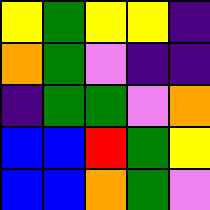[["yellow", "green", "yellow", "yellow", "indigo"], ["orange", "green", "violet", "indigo", "indigo"], ["indigo", "green", "green", "violet", "orange"], ["blue", "blue", "red", "green", "yellow"], ["blue", "blue", "orange", "green", "violet"]]